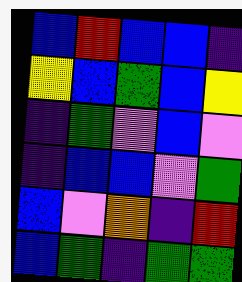[["blue", "red", "blue", "blue", "indigo"], ["yellow", "blue", "green", "blue", "yellow"], ["indigo", "green", "violet", "blue", "violet"], ["indigo", "blue", "blue", "violet", "green"], ["blue", "violet", "orange", "indigo", "red"], ["blue", "green", "indigo", "green", "green"]]